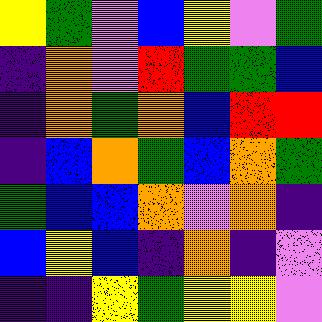[["yellow", "green", "violet", "blue", "yellow", "violet", "green"], ["indigo", "orange", "violet", "red", "green", "green", "blue"], ["indigo", "orange", "green", "orange", "blue", "red", "red"], ["indigo", "blue", "orange", "green", "blue", "orange", "green"], ["green", "blue", "blue", "orange", "violet", "orange", "indigo"], ["blue", "yellow", "blue", "indigo", "orange", "indigo", "violet"], ["indigo", "indigo", "yellow", "green", "yellow", "yellow", "violet"]]